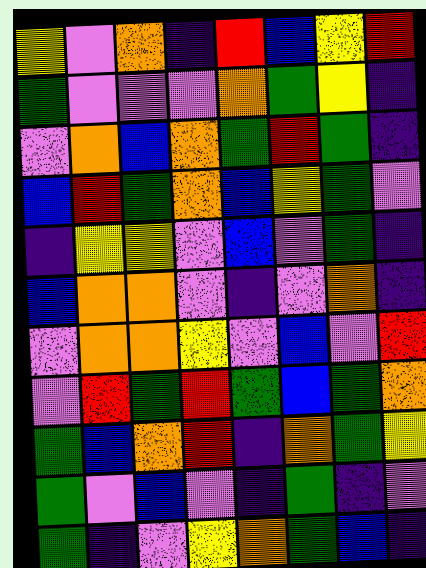[["yellow", "violet", "orange", "indigo", "red", "blue", "yellow", "red"], ["green", "violet", "violet", "violet", "orange", "green", "yellow", "indigo"], ["violet", "orange", "blue", "orange", "green", "red", "green", "indigo"], ["blue", "red", "green", "orange", "blue", "yellow", "green", "violet"], ["indigo", "yellow", "yellow", "violet", "blue", "violet", "green", "indigo"], ["blue", "orange", "orange", "violet", "indigo", "violet", "orange", "indigo"], ["violet", "orange", "orange", "yellow", "violet", "blue", "violet", "red"], ["violet", "red", "green", "red", "green", "blue", "green", "orange"], ["green", "blue", "orange", "red", "indigo", "orange", "green", "yellow"], ["green", "violet", "blue", "violet", "indigo", "green", "indigo", "violet"], ["green", "indigo", "violet", "yellow", "orange", "green", "blue", "indigo"]]